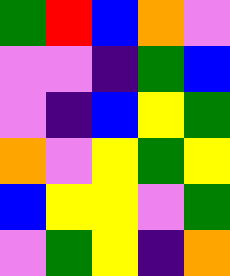[["green", "red", "blue", "orange", "violet"], ["violet", "violet", "indigo", "green", "blue"], ["violet", "indigo", "blue", "yellow", "green"], ["orange", "violet", "yellow", "green", "yellow"], ["blue", "yellow", "yellow", "violet", "green"], ["violet", "green", "yellow", "indigo", "orange"]]